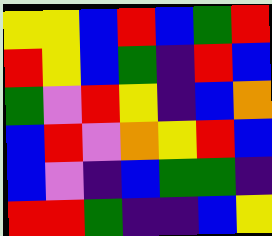[["yellow", "yellow", "blue", "red", "blue", "green", "red"], ["red", "yellow", "blue", "green", "indigo", "red", "blue"], ["green", "violet", "red", "yellow", "indigo", "blue", "orange"], ["blue", "red", "violet", "orange", "yellow", "red", "blue"], ["blue", "violet", "indigo", "blue", "green", "green", "indigo"], ["red", "red", "green", "indigo", "indigo", "blue", "yellow"]]